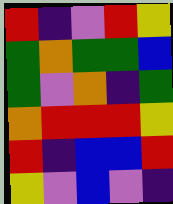[["red", "indigo", "violet", "red", "yellow"], ["green", "orange", "green", "green", "blue"], ["green", "violet", "orange", "indigo", "green"], ["orange", "red", "red", "red", "yellow"], ["red", "indigo", "blue", "blue", "red"], ["yellow", "violet", "blue", "violet", "indigo"]]